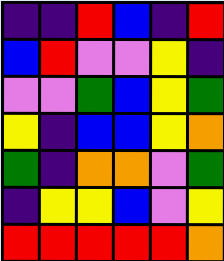[["indigo", "indigo", "red", "blue", "indigo", "red"], ["blue", "red", "violet", "violet", "yellow", "indigo"], ["violet", "violet", "green", "blue", "yellow", "green"], ["yellow", "indigo", "blue", "blue", "yellow", "orange"], ["green", "indigo", "orange", "orange", "violet", "green"], ["indigo", "yellow", "yellow", "blue", "violet", "yellow"], ["red", "red", "red", "red", "red", "orange"]]